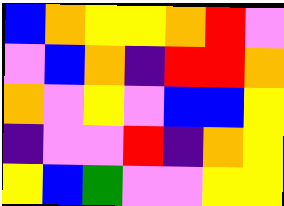[["blue", "orange", "yellow", "yellow", "orange", "red", "violet"], ["violet", "blue", "orange", "indigo", "red", "red", "orange"], ["orange", "violet", "yellow", "violet", "blue", "blue", "yellow"], ["indigo", "violet", "violet", "red", "indigo", "orange", "yellow"], ["yellow", "blue", "green", "violet", "violet", "yellow", "yellow"]]